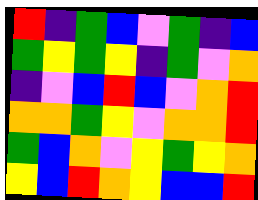[["red", "indigo", "green", "blue", "violet", "green", "indigo", "blue"], ["green", "yellow", "green", "yellow", "indigo", "green", "violet", "orange"], ["indigo", "violet", "blue", "red", "blue", "violet", "orange", "red"], ["orange", "orange", "green", "yellow", "violet", "orange", "orange", "red"], ["green", "blue", "orange", "violet", "yellow", "green", "yellow", "orange"], ["yellow", "blue", "red", "orange", "yellow", "blue", "blue", "red"]]